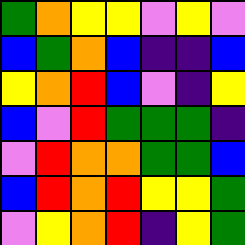[["green", "orange", "yellow", "yellow", "violet", "yellow", "violet"], ["blue", "green", "orange", "blue", "indigo", "indigo", "blue"], ["yellow", "orange", "red", "blue", "violet", "indigo", "yellow"], ["blue", "violet", "red", "green", "green", "green", "indigo"], ["violet", "red", "orange", "orange", "green", "green", "blue"], ["blue", "red", "orange", "red", "yellow", "yellow", "green"], ["violet", "yellow", "orange", "red", "indigo", "yellow", "green"]]